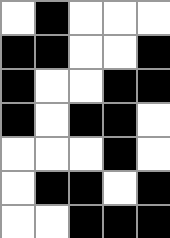[["white", "black", "white", "white", "white"], ["black", "black", "white", "white", "black"], ["black", "white", "white", "black", "black"], ["black", "white", "black", "black", "white"], ["white", "white", "white", "black", "white"], ["white", "black", "black", "white", "black"], ["white", "white", "black", "black", "black"]]